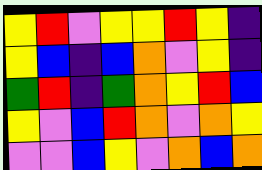[["yellow", "red", "violet", "yellow", "yellow", "red", "yellow", "indigo"], ["yellow", "blue", "indigo", "blue", "orange", "violet", "yellow", "indigo"], ["green", "red", "indigo", "green", "orange", "yellow", "red", "blue"], ["yellow", "violet", "blue", "red", "orange", "violet", "orange", "yellow"], ["violet", "violet", "blue", "yellow", "violet", "orange", "blue", "orange"]]